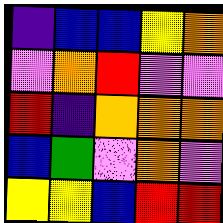[["indigo", "blue", "blue", "yellow", "orange"], ["violet", "orange", "red", "violet", "violet"], ["red", "indigo", "orange", "orange", "orange"], ["blue", "green", "violet", "orange", "violet"], ["yellow", "yellow", "blue", "red", "red"]]